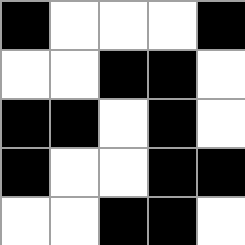[["black", "white", "white", "white", "black"], ["white", "white", "black", "black", "white"], ["black", "black", "white", "black", "white"], ["black", "white", "white", "black", "black"], ["white", "white", "black", "black", "white"]]